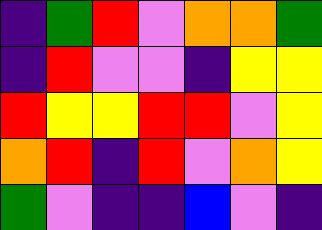[["indigo", "green", "red", "violet", "orange", "orange", "green"], ["indigo", "red", "violet", "violet", "indigo", "yellow", "yellow"], ["red", "yellow", "yellow", "red", "red", "violet", "yellow"], ["orange", "red", "indigo", "red", "violet", "orange", "yellow"], ["green", "violet", "indigo", "indigo", "blue", "violet", "indigo"]]